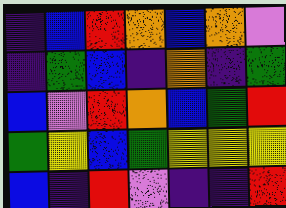[["indigo", "blue", "red", "orange", "blue", "orange", "violet"], ["indigo", "green", "blue", "indigo", "orange", "indigo", "green"], ["blue", "violet", "red", "orange", "blue", "green", "red"], ["green", "yellow", "blue", "green", "yellow", "yellow", "yellow"], ["blue", "indigo", "red", "violet", "indigo", "indigo", "red"]]